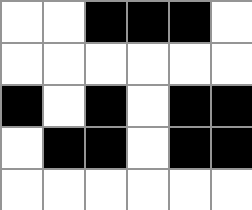[["white", "white", "black", "black", "black", "white"], ["white", "white", "white", "white", "white", "white"], ["black", "white", "black", "white", "black", "black"], ["white", "black", "black", "white", "black", "black"], ["white", "white", "white", "white", "white", "white"]]